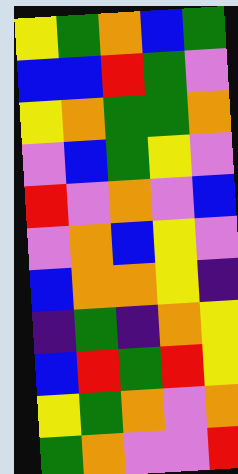[["yellow", "green", "orange", "blue", "green"], ["blue", "blue", "red", "green", "violet"], ["yellow", "orange", "green", "green", "orange"], ["violet", "blue", "green", "yellow", "violet"], ["red", "violet", "orange", "violet", "blue"], ["violet", "orange", "blue", "yellow", "violet"], ["blue", "orange", "orange", "yellow", "indigo"], ["indigo", "green", "indigo", "orange", "yellow"], ["blue", "red", "green", "red", "yellow"], ["yellow", "green", "orange", "violet", "orange"], ["green", "orange", "violet", "violet", "red"]]